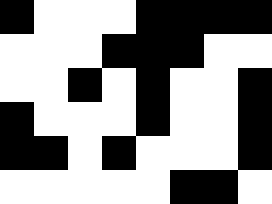[["black", "white", "white", "white", "black", "black", "black", "black"], ["white", "white", "white", "black", "black", "black", "white", "white"], ["white", "white", "black", "white", "black", "white", "white", "black"], ["black", "white", "white", "white", "black", "white", "white", "black"], ["black", "black", "white", "black", "white", "white", "white", "black"], ["white", "white", "white", "white", "white", "black", "black", "white"]]